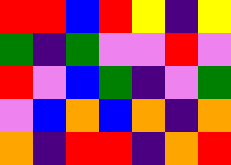[["red", "red", "blue", "red", "yellow", "indigo", "yellow"], ["green", "indigo", "green", "violet", "violet", "red", "violet"], ["red", "violet", "blue", "green", "indigo", "violet", "green"], ["violet", "blue", "orange", "blue", "orange", "indigo", "orange"], ["orange", "indigo", "red", "red", "indigo", "orange", "red"]]